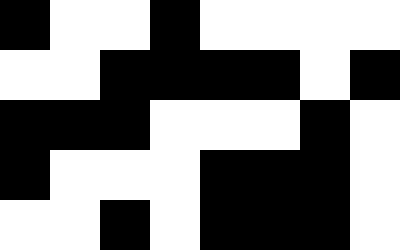[["black", "white", "white", "black", "white", "white", "white", "white"], ["white", "white", "black", "black", "black", "black", "white", "black"], ["black", "black", "black", "white", "white", "white", "black", "white"], ["black", "white", "white", "white", "black", "black", "black", "white"], ["white", "white", "black", "white", "black", "black", "black", "white"]]